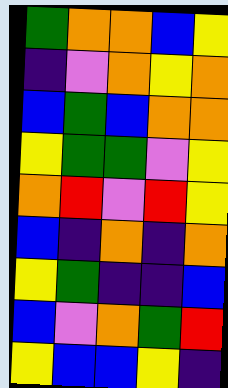[["green", "orange", "orange", "blue", "yellow"], ["indigo", "violet", "orange", "yellow", "orange"], ["blue", "green", "blue", "orange", "orange"], ["yellow", "green", "green", "violet", "yellow"], ["orange", "red", "violet", "red", "yellow"], ["blue", "indigo", "orange", "indigo", "orange"], ["yellow", "green", "indigo", "indigo", "blue"], ["blue", "violet", "orange", "green", "red"], ["yellow", "blue", "blue", "yellow", "indigo"]]